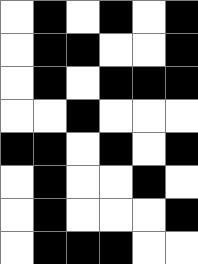[["white", "black", "white", "black", "white", "black"], ["white", "black", "black", "white", "white", "black"], ["white", "black", "white", "black", "black", "black"], ["white", "white", "black", "white", "white", "white"], ["black", "black", "white", "black", "white", "black"], ["white", "black", "white", "white", "black", "white"], ["white", "black", "white", "white", "white", "black"], ["white", "black", "black", "black", "white", "white"]]